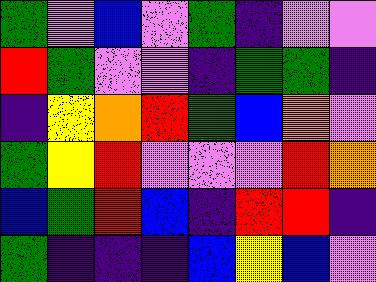[["green", "violet", "blue", "violet", "green", "indigo", "violet", "violet"], ["red", "green", "violet", "violet", "indigo", "green", "green", "indigo"], ["indigo", "yellow", "orange", "red", "green", "blue", "orange", "violet"], ["green", "yellow", "red", "violet", "violet", "violet", "red", "orange"], ["blue", "green", "red", "blue", "indigo", "red", "red", "indigo"], ["green", "indigo", "indigo", "indigo", "blue", "yellow", "blue", "violet"]]